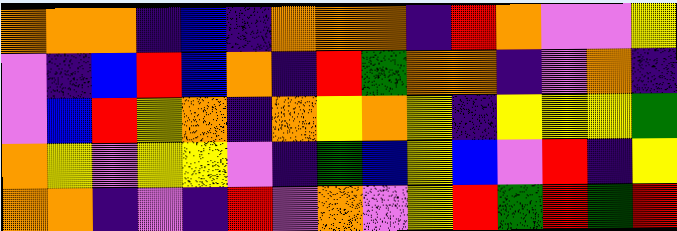[["orange", "orange", "orange", "indigo", "blue", "indigo", "orange", "orange", "orange", "indigo", "red", "orange", "violet", "violet", "yellow"], ["violet", "indigo", "blue", "red", "blue", "orange", "indigo", "red", "green", "orange", "orange", "indigo", "violet", "orange", "indigo"], ["violet", "blue", "red", "yellow", "orange", "indigo", "orange", "yellow", "orange", "yellow", "indigo", "yellow", "yellow", "yellow", "green"], ["orange", "yellow", "violet", "yellow", "yellow", "violet", "indigo", "green", "blue", "yellow", "blue", "violet", "red", "indigo", "yellow"], ["orange", "orange", "indigo", "violet", "indigo", "red", "violet", "orange", "violet", "yellow", "red", "green", "red", "green", "red"]]